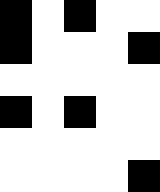[["black", "white", "black", "white", "white"], ["black", "white", "white", "white", "black"], ["white", "white", "white", "white", "white"], ["black", "white", "black", "white", "white"], ["white", "white", "white", "white", "white"], ["white", "white", "white", "white", "black"]]